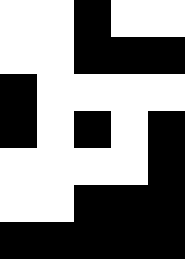[["white", "white", "black", "white", "white"], ["white", "white", "black", "black", "black"], ["black", "white", "white", "white", "white"], ["black", "white", "black", "white", "black"], ["white", "white", "white", "white", "black"], ["white", "white", "black", "black", "black"], ["black", "black", "black", "black", "black"]]